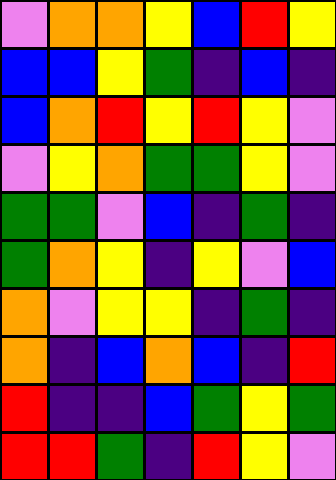[["violet", "orange", "orange", "yellow", "blue", "red", "yellow"], ["blue", "blue", "yellow", "green", "indigo", "blue", "indigo"], ["blue", "orange", "red", "yellow", "red", "yellow", "violet"], ["violet", "yellow", "orange", "green", "green", "yellow", "violet"], ["green", "green", "violet", "blue", "indigo", "green", "indigo"], ["green", "orange", "yellow", "indigo", "yellow", "violet", "blue"], ["orange", "violet", "yellow", "yellow", "indigo", "green", "indigo"], ["orange", "indigo", "blue", "orange", "blue", "indigo", "red"], ["red", "indigo", "indigo", "blue", "green", "yellow", "green"], ["red", "red", "green", "indigo", "red", "yellow", "violet"]]